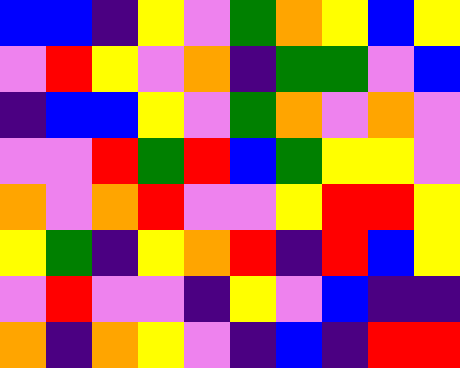[["blue", "blue", "indigo", "yellow", "violet", "green", "orange", "yellow", "blue", "yellow"], ["violet", "red", "yellow", "violet", "orange", "indigo", "green", "green", "violet", "blue"], ["indigo", "blue", "blue", "yellow", "violet", "green", "orange", "violet", "orange", "violet"], ["violet", "violet", "red", "green", "red", "blue", "green", "yellow", "yellow", "violet"], ["orange", "violet", "orange", "red", "violet", "violet", "yellow", "red", "red", "yellow"], ["yellow", "green", "indigo", "yellow", "orange", "red", "indigo", "red", "blue", "yellow"], ["violet", "red", "violet", "violet", "indigo", "yellow", "violet", "blue", "indigo", "indigo"], ["orange", "indigo", "orange", "yellow", "violet", "indigo", "blue", "indigo", "red", "red"]]